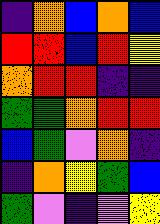[["indigo", "orange", "blue", "orange", "blue"], ["red", "red", "blue", "red", "yellow"], ["orange", "red", "red", "indigo", "indigo"], ["green", "green", "orange", "red", "red"], ["blue", "green", "violet", "orange", "indigo"], ["indigo", "orange", "yellow", "green", "blue"], ["green", "violet", "indigo", "violet", "yellow"]]